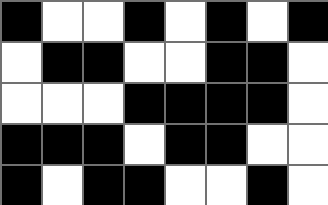[["black", "white", "white", "black", "white", "black", "white", "black"], ["white", "black", "black", "white", "white", "black", "black", "white"], ["white", "white", "white", "black", "black", "black", "black", "white"], ["black", "black", "black", "white", "black", "black", "white", "white"], ["black", "white", "black", "black", "white", "white", "black", "white"]]